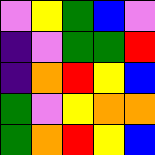[["violet", "yellow", "green", "blue", "violet"], ["indigo", "violet", "green", "green", "red"], ["indigo", "orange", "red", "yellow", "blue"], ["green", "violet", "yellow", "orange", "orange"], ["green", "orange", "red", "yellow", "blue"]]